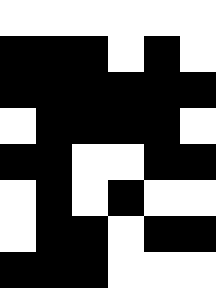[["white", "white", "white", "white", "white", "white"], ["black", "black", "black", "white", "black", "white"], ["black", "black", "black", "black", "black", "black"], ["white", "black", "black", "black", "black", "white"], ["black", "black", "white", "white", "black", "black"], ["white", "black", "white", "black", "white", "white"], ["white", "black", "black", "white", "black", "black"], ["black", "black", "black", "white", "white", "white"]]